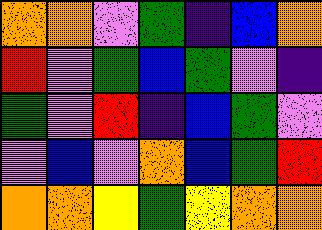[["orange", "orange", "violet", "green", "indigo", "blue", "orange"], ["red", "violet", "green", "blue", "green", "violet", "indigo"], ["green", "violet", "red", "indigo", "blue", "green", "violet"], ["violet", "blue", "violet", "orange", "blue", "green", "red"], ["orange", "orange", "yellow", "green", "yellow", "orange", "orange"]]